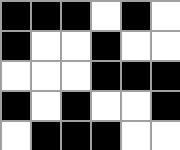[["black", "black", "black", "white", "black", "white"], ["black", "white", "white", "black", "white", "white"], ["white", "white", "white", "black", "black", "black"], ["black", "white", "black", "white", "white", "black"], ["white", "black", "black", "black", "white", "white"]]